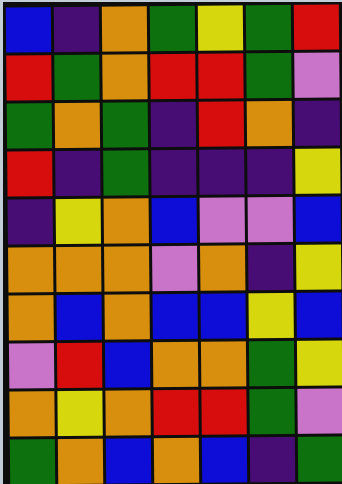[["blue", "indigo", "orange", "green", "yellow", "green", "red"], ["red", "green", "orange", "red", "red", "green", "violet"], ["green", "orange", "green", "indigo", "red", "orange", "indigo"], ["red", "indigo", "green", "indigo", "indigo", "indigo", "yellow"], ["indigo", "yellow", "orange", "blue", "violet", "violet", "blue"], ["orange", "orange", "orange", "violet", "orange", "indigo", "yellow"], ["orange", "blue", "orange", "blue", "blue", "yellow", "blue"], ["violet", "red", "blue", "orange", "orange", "green", "yellow"], ["orange", "yellow", "orange", "red", "red", "green", "violet"], ["green", "orange", "blue", "orange", "blue", "indigo", "green"]]